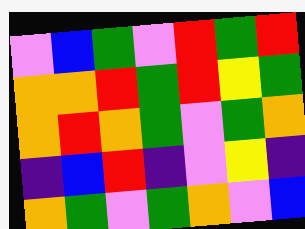[["violet", "blue", "green", "violet", "red", "green", "red"], ["orange", "orange", "red", "green", "red", "yellow", "green"], ["orange", "red", "orange", "green", "violet", "green", "orange"], ["indigo", "blue", "red", "indigo", "violet", "yellow", "indigo"], ["orange", "green", "violet", "green", "orange", "violet", "blue"]]